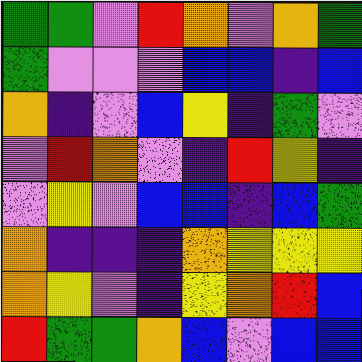[["green", "green", "violet", "red", "orange", "violet", "orange", "green"], ["green", "violet", "violet", "violet", "blue", "blue", "indigo", "blue"], ["orange", "indigo", "violet", "blue", "yellow", "indigo", "green", "violet"], ["violet", "red", "orange", "violet", "indigo", "red", "yellow", "indigo"], ["violet", "yellow", "violet", "blue", "blue", "indigo", "blue", "green"], ["orange", "indigo", "indigo", "indigo", "orange", "yellow", "yellow", "yellow"], ["orange", "yellow", "violet", "indigo", "yellow", "orange", "red", "blue"], ["red", "green", "green", "orange", "blue", "violet", "blue", "blue"]]